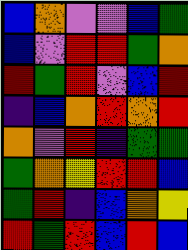[["blue", "orange", "violet", "violet", "blue", "green"], ["blue", "violet", "red", "red", "green", "orange"], ["red", "green", "red", "violet", "blue", "red"], ["indigo", "blue", "orange", "red", "orange", "red"], ["orange", "violet", "red", "indigo", "green", "green"], ["green", "orange", "yellow", "red", "red", "blue"], ["green", "red", "indigo", "blue", "orange", "yellow"], ["red", "green", "red", "blue", "red", "blue"]]